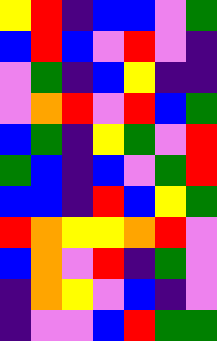[["yellow", "red", "indigo", "blue", "blue", "violet", "green"], ["blue", "red", "blue", "violet", "red", "violet", "indigo"], ["violet", "green", "indigo", "blue", "yellow", "indigo", "indigo"], ["violet", "orange", "red", "violet", "red", "blue", "green"], ["blue", "green", "indigo", "yellow", "green", "violet", "red"], ["green", "blue", "indigo", "blue", "violet", "green", "red"], ["blue", "blue", "indigo", "red", "blue", "yellow", "green"], ["red", "orange", "yellow", "yellow", "orange", "red", "violet"], ["blue", "orange", "violet", "red", "indigo", "green", "violet"], ["indigo", "orange", "yellow", "violet", "blue", "indigo", "violet"], ["indigo", "violet", "violet", "blue", "red", "green", "green"]]